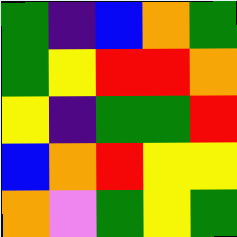[["green", "indigo", "blue", "orange", "green"], ["green", "yellow", "red", "red", "orange"], ["yellow", "indigo", "green", "green", "red"], ["blue", "orange", "red", "yellow", "yellow"], ["orange", "violet", "green", "yellow", "green"]]